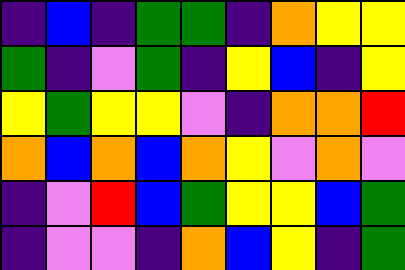[["indigo", "blue", "indigo", "green", "green", "indigo", "orange", "yellow", "yellow"], ["green", "indigo", "violet", "green", "indigo", "yellow", "blue", "indigo", "yellow"], ["yellow", "green", "yellow", "yellow", "violet", "indigo", "orange", "orange", "red"], ["orange", "blue", "orange", "blue", "orange", "yellow", "violet", "orange", "violet"], ["indigo", "violet", "red", "blue", "green", "yellow", "yellow", "blue", "green"], ["indigo", "violet", "violet", "indigo", "orange", "blue", "yellow", "indigo", "green"]]